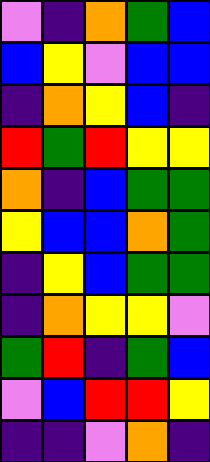[["violet", "indigo", "orange", "green", "blue"], ["blue", "yellow", "violet", "blue", "blue"], ["indigo", "orange", "yellow", "blue", "indigo"], ["red", "green", "red", "yellow", "yellow"], ["orange", "indigo", "blue", "green", "green"], ["yellow", "blue", "blue", "orange", "green"], ["indigo", "yellow", "blue", "green", "green"], ["indigo", "orange", "yellow", "yellow", "violet"], ["green", "red", "indigo", "green", "blue"], ["violet", "blue", "red", "red", "yellow"], ["indigo", "indigo", "violet", "orange", "indigo"]]